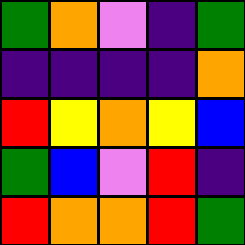[["green", "orange", "violet", "indigo", "green"], ["indigo", "indigo", "indigo", "indigo", "orange"], ["red", "yellow", "orange", "yellow", "blue"], ["green", "blue", "violet", "red", "indigo"], ["red", "orange", "orange", "red", "green"]]